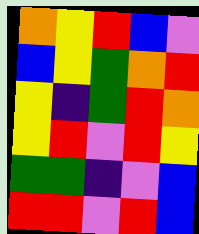[["orange", "yellow", "red", "blue", "violet"], ["blue", "yellow", "green", "orange", "red"], ["yellow", "indigo", "green", "red", "orange"], ["yellow", "red", "violet", "red", "yellow"], ["green", "green", "indigo", "violet", "blue"], ["red", "red", "violet", "red", "blue"]]